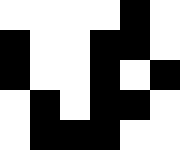[["white", "white", "white", "white", "black", "white"], ["black", "white", "white", "black", "black", "white"], ["black", "white", "white", "black", "white", "black"], ["white", "black", "white", "black", "black", "white"], ["white", "black", "black", "black", "white", "white"]]